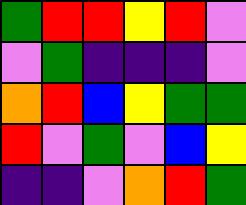[["green", "red", "red", "yellow", "red", "violet"], ["violet", "green", "indigo", "indigo", "indigo", "violet"], ["orange", "red", "blue", "yellow", "green", "green"], ["red", "violet", "green", "violet", "blue", "yellow"], ["indigo", "indigo", "violet", "orange", "red", "green"]]